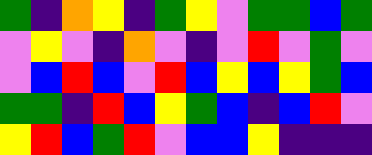[["green", "indigo", "orange", "yellow", "indigo", "green", "yellow", "violet", "green", "green", "blue", "green"], ["violet", "yellow", "violet", "indigo", "orange", "violet", "indigo", "violet", "red", "violet", "green", "violet"], ["violet", "blue", "red", "blue", "violet", "red", "blue", "yellow", "blue", "yellow", "green", "blue"], ["green", "green", "indigo", "red", "blue", "yellow", "green", "blue", "indigo", "blue", "red", "violet"], ["yellow", "red", "blue", "green", "red", "violet", "blue", "blue", "yellow", "indigo", "indigo", "indigo"]]